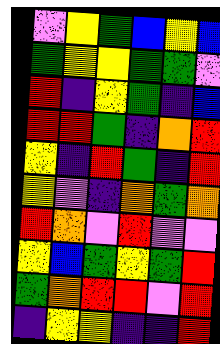[["violet", "yellow", "green", "blue", "yellow", "blue"], ["green", "yellow", "yellow", "green", "green", "violet"], ["red", "indigo", "yellow", "green", "indigo", "blue"], ["red", "red", "green", "indigo", "orange", "red"], ["yellow", "indigo", "red", "green", "indigo", "red"], ["yellow", "violet", "indigo", "orange", "green", "orange"], ["red", "orange", "violet", "red", "violet", "violet"], ["yellow", "blue", "green", "yellow", "green", "red"], ["green", "orange", "red", "red", "violet", "red"], ["indigo", "yellow", "yellow", "indigo", "indigo", "red"]]